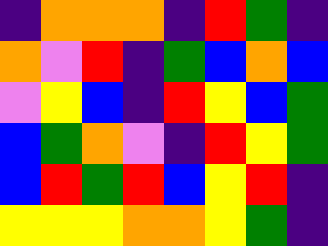[["indigo", "orange", "orange", "orange", "indigo", "red", "green", "indigo"], ["orange", "violet", "red", "indigo", "green", "blue", "orange", "blue"], ["violet", "yellow", "blue", "indigo", "red", "yellow", "blue", "green"], ["blue", "green", "orange", "violet", "indigo", "red", "yellow", "green"], ["blue", "red", "green", "red", "blue", "yellow", "red", "indigo"], ["yellow", "yellow", "yellow", "orange", "orange", "yellow", "green", "indigo"]]